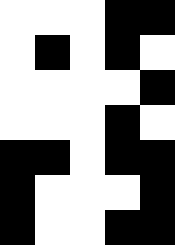[["white", "white", "white", "black", "black"], ["white", "black", "white", "black", "white"], ["white", "white", "white", "white", "black"], ["white", "white", "white", "black", "white"], ["black", "black", "white", "black", "black"], ["black", "white", "white", "white", "black"], ["black", "white", "white", "black", "black"]]